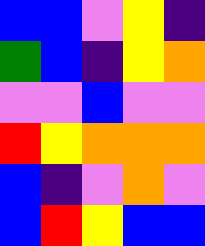[["blue", "blue", "violet", "yellow", "indigo"], ["green", "blue", "indigo", "yellow", "orange"], ["violet", "violet", "blue", "violet", "violet"], ["red", "yellow", "orange", "orange", "orange"], ["blue", "indigo", "violet", "orange", "violet"], ["blue", "red", "yellow", "blue", "blue"]]